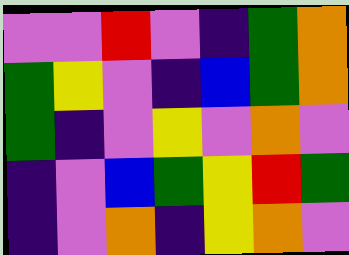[["violet", "violet", "red", "violet", "indigo", "green", "orange"], ["green", "yellow", "violet", "indigo", "blue", "green", "orange"], ["green", "indigo", "violet", "yellow", "violet", "orange", "violet"], ["indigo", "violet", "blue", "green", "yellow", "red", "green"], ["indigo", "violet", "orange", "indigo", "yellow", "orange", "violet"]]